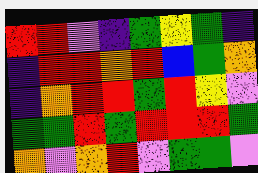[["red", "red", "violet", "indigo", "green", "yellow", "green", "indigo"], ["indigo", "red", "red", "orange", "red", "blue", "green", "orange"], ["indigo", "orange", "red", "red", "green", "red", "yellow", "violet"], ["green", "green", "red", "green", "red", "red", "red", "green"], ["orange", "violet", "orange", "red", "violet", "green", "green", "violet"]]